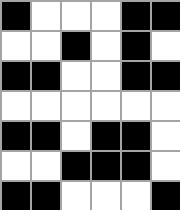[["black", "white", "white", "white", "black", "black"], ["white", "white", "black", "white", "black", "white"], ["black", "black", "white", "white", "black", "black"], ["white", "white", "white", "white", "white", "white"], ["black", "black", "white", "black", "black", "white"], ["white", "white", "black", "black", "black", "white"], ["black", "black", "white", "white", "white", "black"]]